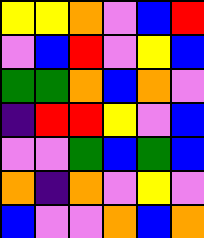[["yellow", "yellow", "orange", "violet", "blue", "red"], ["violet", "blue", "red", "violet", "yellow", "blue"], ["green", "green", "orange", "blue", "orange", "violet"], ["indigo", "red", "red", "yellow", "violet", "blue"], ["violet", "violet", "green", "blue", "green", "blue"], ["orange", "indigo", "orange", "violet", "yellow", "violet"], ["blue", "violet", "violet", "orange", "blue", "orange"]]